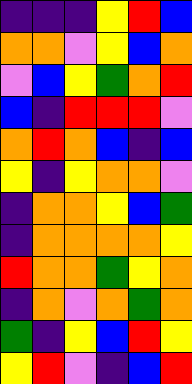[["indigo", "indigo", "indigo", "yellow", "red", "blue"], ["orange", "orange", "violet", "yellow", "blue", "orange"], ["violet", "blue", "yellow", "green", "orange", "red"], ["blue", "indigo", "red", "red", "red", "violet"], ["orange", "red", "orange", "blue", "indigo", "blue"], ["yellow", "indigo", "yellow", "orange", "orange", "violet"], ["indigo", "orange", "orange", "yellow", "blue", "green"], ["indigo", "orange", "orange", "orange", "orange", "yellow"], ["red", "orange", "orange", "green", "yellow", "orange"], ["indigo", "orange", "violet", "orange", "green", "orange"], ["green", "indigo", "yellow", "blue", "red", "yellow"], ["yellow", "red", "violet", "indigo", "blue", "red"]]